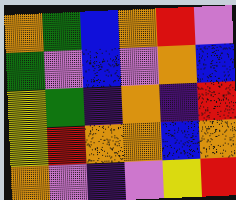[["orange", "green", "blue", "orange", "red", "violet"], ["green", "violet", "blue", "violet", "orange", "blue"], ["yellow", "green", "indigo", "orange", "indigo", "red"], ["yellow", "red", "orange", "orange", "blue", "orange"], ["orange", "violet", "indigo", "violet", "yellow", "red"]]